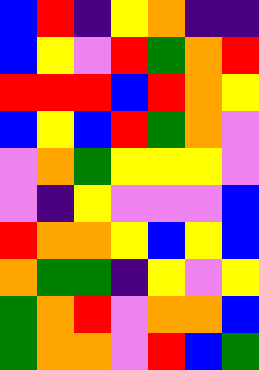[["blue", "red", "indigo", "yellow", "orange", "indigo", "indigo"], ["blue", "yellow", "violet", "red", "green", "orange", "red"], ["red", "red", "red", "blue", "red", "orange", "yellow"], ["blue", "yellow", "blue", "red", "green", "orange", "violet"], ["violet", "orange", "green", "yellow", "yellow", "yellow", "violet"], ["violet", "indigo", "yellow", "violet", "violet", "violet", "blue"], ["red", "orange", "orange", "yellow", "blue", "yellow", "blue"], ["orange", "green", "green", "indigo", "yellow", "violet", "yellow"], ["green", "orange", "red", "violet", "orange", "orange", "blue"], ["green", "orange", "orange", "violet", "red", "blue", "green"]]